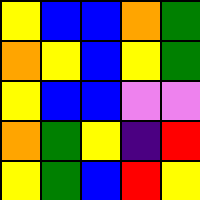[["yellow", "blue", "blue", "orange", "green"], ["orange", "yellow", "blue", "yellow", "green"], ["yellow", "blue", "blue", "violet", "violet"], ["orange", "green", "yellow", "indigo", "red"], ["yellow", "green", "blue", "red", "yellow"]]